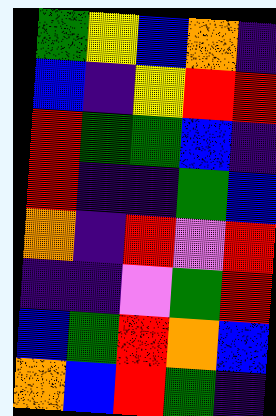[["green", "yellow", "blue", "orange", "indigo"], ["blue", "indigo", "yellow", "red", "red"], ["red", "green", "green", "blue", "indigo"], ["red", "indigo", "indigo", "green", "blue"], ["orange", "indigo", "red", "violet", "red"], ["indigo", "indigo", "violet", "green", "red"], ["blue", "green", "red", "orange", "blue"], ["orange", "blue", "red", "green", "indigo"]]